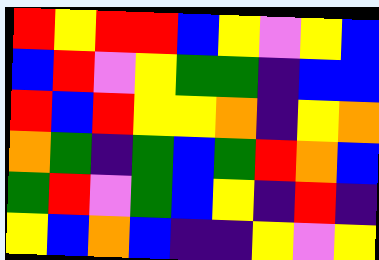[["red", "yellow", "red", "red", "blue", "yellow", "violet", "yellow", "blue"], ["blue", "red", "violet", "yellow", "green", "green", "indigo", "blue", "blue"], ["red", "blue", "red", "yellow", "yellow", "orange", "indigo", "yellow", "orange"], ["orange", "green", "indigo", "green", "blue", "green", "red", "orange", "blue"], ["green", "red", "violet", "green", "blue", "yellow", "indigo", "red", "indigo"], ["yellow", "blue", "orange", "blue", "indigo", "indigo", "yellow", "violet", "yellow"]]